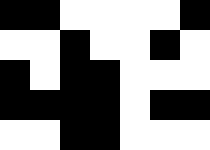[["black", "black", "white", "white", "white", "white", "black"], ["white", "white", "black", "white", "white", "black", "white"], ["black", "white", "black", "black", "white", "white", "white"], ["black", "black", "black", "black", "white", "black", "black"], ["white", "white", "black", "black", "white", "white", "white"]]